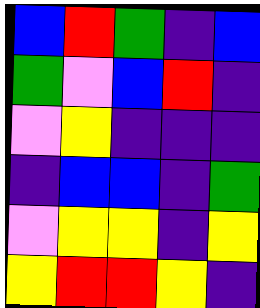[["blue", "red", "green", "indigo", "blue"], ["green", "violet", "blue", "red", "indigo"], ["violet", "yellow", "indigo", "indigo", "indigo"], ["indigo", "blue", "blue", "indigo", "green"], ["violet", "yellow", "yellow", "indigo", "yellow"], ["yellow", "red", "red", "yellow", "indigo"]]